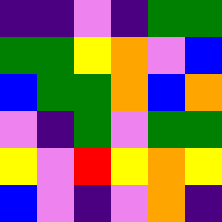[["indigo", "indigo", "violet", "indigo", "green", "green"], ["green", "green", "yellow", "orange", "violet", "blue"], ["blue", "green", "green", "orange", "blue", "orange"], ["violet", "indigo", "green", "violet", "green", "green"], ["yellow", "violet", "red", "yellow", "orange", "yellow"], ["blue", "violet", "indigo", "violet", "orange", "indigo"]]